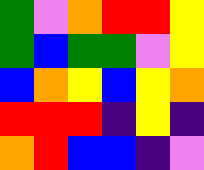[["green", "violet", "orange", "red", "red", "yellow"], ["green", "blue", "green", "green", "violet", "yellow"], ["blue", "orange", "yellow", "blue", "yellow", "orange"], ["red", "red", "red", "indigo", "yellow", "indigo"], ["orange", "red", "blue", "blue", "indigo", "violet"]]